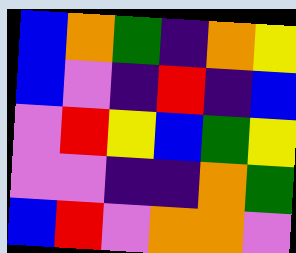[["blue", "orange", "green", "indigo", "orange", "yellow"], ["blue", "violet", "indigo", "red", "indigo", "blue"], ["violet", "red", "yellow", "blue", "green", "yellow"], ["violet", "violet", "indigo", "indigo", "orange", "green"], ["blue", "red", "violet", "orange", "orange", "violet"]]